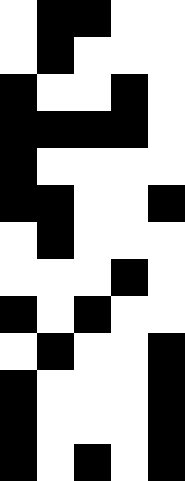[["white", "black", "black", "white", "white"], ["white", "black", "white", "white", "white"], ["black", "white", "white", "black", "white"], ["black", "black", "black", "black", "white"], ["black", "white", "white", "white", "white"], ["black", "black", "white", "white", "black"], ["white", "black", "white", "white", "white"], ["white", "white", "white", "black", "white"], ["black", "white", "black", "white", "white"], ["white", "black", "white", "white", "black"], ["black", "white", "white", "white", "black"], ["black", "white", "white", "white", "black"], ["black", "white", "black", "white", "black"]]